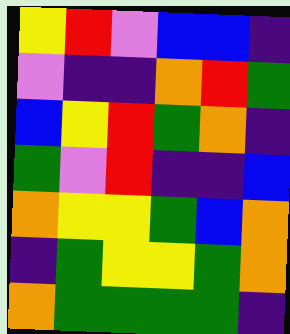[["yellow", "red", "violet", "blue", "blue", "indigo"], ["violet", "indigo", "indigo", "orange", "red", "green"], ["blue", "yellow", "red", "green", "orange", "indigo"], ["green", "violet", "red", "indigo", "indigo", "blue"], ["orange", "yellow", "yellow", "green", "blue", "orange"], ["indigo", "green", "yellow", "yellow", "green", "orange"], ["orange", "green", "green", "green", "green", "indigo"]]